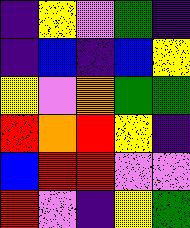[["indigo", "yellow", "violet", "green", "indigo"], ["indigo", "blue", "indigo", "blue", "yellow"], ["yellow", "violet", "orange", "green", "green"], ["red", "orange", "red", "yellow", "indigo"], ["blue", "red", "red", "violet", "violet"], ["red", "violet", "indigo", "yellow", "green"]]